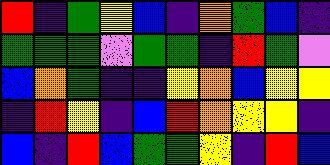[["red", "indigo", "green", "yellow", "blue", "indigo", "orange", "green", "blue", "indigo"], ["green", "green", "green", "violet", "green", "green", "indigo", "red", "green", "violet"], ["blue", "orange", "green", "indigo", "indigo", "yellow", "orange", "blue", "yellow", "yellow"], ["indigo", "red", "yellow", "indigo", "blue", "red", "orange", "yellow", "yellow", "indigo"], ["blue", "indigo", "red", "blue", "green", "green", "yellow", "indigo", "red", "blue"]]